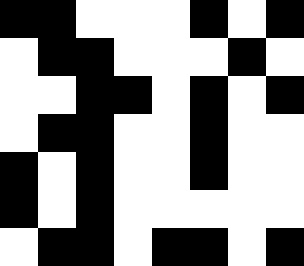[["black", "black", "white", "white", "white", "black", "white", "black"], ["white", "black", "black", "white", "white", "white", "black", "white"], ["white", "white", "black", "black", "white", "black", "white", "black"], ["white", "black", "black", "white", "white", "black", "white", "white"], ["black", "white", "black", "white", "white", "black", "white", "white"], ["black", "white", "black", "white", "white", "white", "white", "white"], ["white", "black", "black", "white", "black", "black", "white", "black"]]